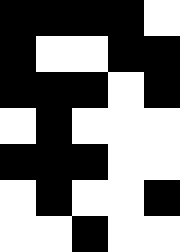[["black", "black", "black", "black", "white"], ["black", "white", "white", "black", "black"], ["black", "black", "black", "white", "black"], ["white", "black", "white", "white", "white"], ["black", "black", "black", "white", "white"], ["white", "black", "white", "white", "black"], ["white", "white", "black", "white", "white"]]